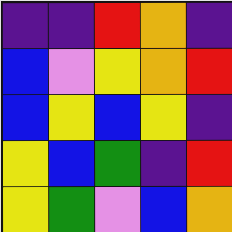[["indigo", "indigo", "red", "orange", "indigo"], ["blue", "violet", "yellow", "orange", "red"], ["blue", "yellow", "blue", "yellow", "indigo"], ["yellow", "blue", "green", "indigo", "red"], ["yellow", "green", "violet", "blue", "orange"]]